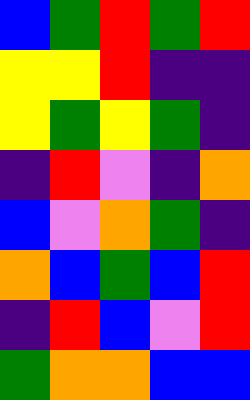[["blue", "green", "red", "green", "red"], ["yellow", "yellow", "red", "indigo", "indigo"], ["yellow", "green", "yellow", "green", "indigo"], ["indigo", "red", "violet", "indigo", "orange"], ["blue", "violet", "orange", "green", "indigo"], ["orange", "blue", "green", "blue", "red"], ["indigo", "red", "blue", "violet", "red"], ["green", "orange", "orange", "blue", "blue"]]